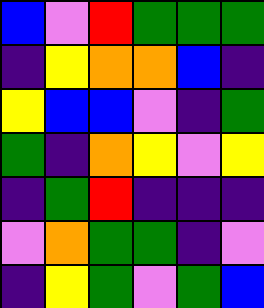[["blue", "violet", "red", "green", "green", "green"], ["indigo", "yellow", "orange", "orange", "blue", "indigo"], ["yellow", "blue", "blue", "violet", "indigo", "green"], ["green", "indigo", "orange", "yellow", "violet", "yellow"], ["indigo", "green", "red", "indigo", "indigo", "indigo"], ["violet", "orange", "green", "green", "indigo", "violet"], ["indigo", "yellow", "green", "violet", "green", "blue"]]